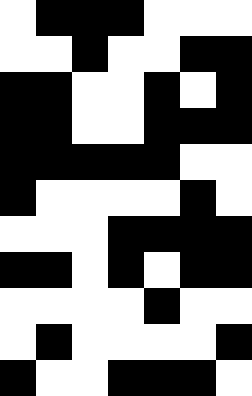[["white", "black", "black", "black", "white", "white", "white"], ["white", "white", "black", "white", "white", "black", "black"], ["black", "black", "white", "white", "black", "white", "black"], ["black", "black", "white", "white", "black", "black", "black"], ["black", "black", "black", "black", "black", "white", "white"], ["black", "white", "white", "white", "white", "black", "white"], ["white", "white", "white", "black", "black", "black", "black"], ["black", "black", "white", "black", "white", "black", "black"], ["white", "white", "white", "white", "black", "white", "white"], ["white", "black", "white", "white", "white", "white", "black"], ["black", "white", "white", "black", "black", "black", "white"]]